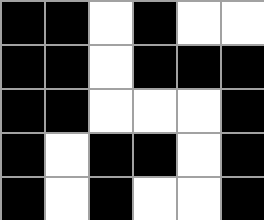[["black", "black", "white", "black", "white", "white"], ["black", "black", "white", "black", "black", "black"], ["black", "black", "white", "white", "white", "black"], ["black", "white", "black", "black", "white", "black"], ["black", "white", "black", "white", "white", "black"]]